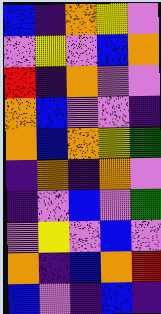[["blue", "indigo", "orange", "yellow", "violet"], ["violet", "yellow", "violet", "blue", "orange"], ["red", "indigo", "orange", "violet", "violet"], ["orange", "blue", "violet", "violet", "indigo"], ["orange", "blue", "orange", "yellow", "green"], ["indigo", "orange", "indigo", "orange", "violet"], ["indigo", "violet", "blue", "violet", "green"], ["violet", "yellow", "violet", "blue", "violet"], ["orange", "indigo", "blue", "orange", "red"], ["blue", "violet", "indigo", "blue", "indigo"]]